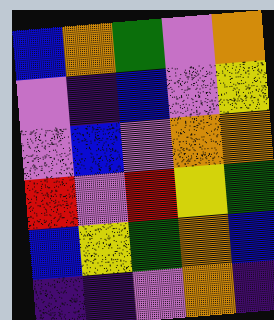[["blue", "orange", "green", "violet", "orange"], ["violet", "indigo", "blue", "violet", "yellow"], ["violet", "blue", "violet", "orange", "orange"], ["red", "violet", "red", "yellow", "green"], ["blue", "yellow", "green", "orange", "blue"], ["indigo", "indigo", "violet", "orange", "indigo"]]